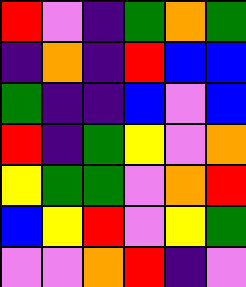[["red", "violet", "indigo", "green", "orange", "green"], ["indigo", "orange", "indigo", "red", "blue", "blue"], ["green", "indigo", "indigo", "blue", "violet", "blue"], ["red", "indigo", "green", "yellow", "violet", "orange"], ["yellow", "green", "green", "violet", "orange", "red"], ["blue", "yellow", "red", "violet", "yellow", "green"], ["violet", "violet", "orange", "red", "indigo", "violet"]]